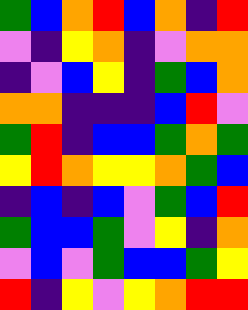[["green", "blue", "orange", "red", "blue", "orange", "indigo", "red"], ["violet", "indigo", "yellow", "orange", "indigo", "violet", "orange", "orange"], ["indigo", "violet", "blue", "yellow", "indigo", "green", "blue", "orange"], ["orange", "orange", "indigo", "indigo", "indigo", "blue", "red", "violet"], ["green", "red", "indigo", "blue", "blue", "green", "orange", "green"], ["yellow", "red", "orange", "yellow", "yellow", "orange", "green", "blue"], ["indigo", "blue", "indigo", "blue", "violet", "green", "blue", "red"], ["green", "blue", "blue", "green", "violet", "yellow", "indigo", "orange"], ["violet", "blue", "violet", "green", "blue", "blue", "green", "yellow"], ["red", "indigo", "yellow", "violet", "yellow", "orange", "red", "red"]]